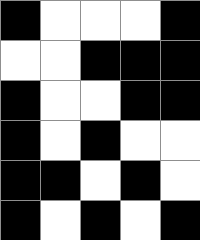[["black", "white", "white", "white", "black"], ["white", "white", "black", "black", "black"], ["black", "white", "white", "black", "black"], ["black", "white", "black", "white", "white"], ["black", "black", "white", "black", "white"], ["black", "white", "black", "white", "black"]]